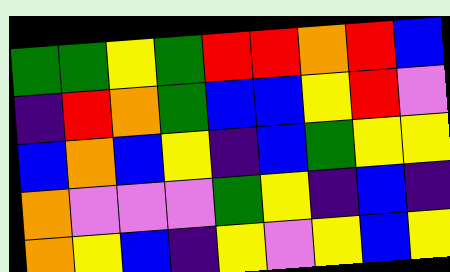[["green", "green", "yellow", "green", "red", "red", "orange", "red", "blue"], ["indigo", "red", "orange", "green", "blue", "blue", "yellow", "red", "violet"], ["blue", "orange", "blue", "yellow", "indigo", "blue", "green", "yellow", "yellow"], ["orange", "violet", "violet", "violet", "green", "yellow", "indigo", "blue", "indigo"], ["orange", "yellow", "blue", "indigo", "yellow", "violet", "yellow", "blue", "yellow"]]